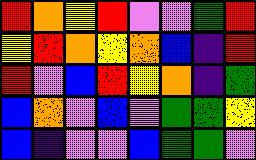[["red", "orange", "yellow", "red", "violet", "violet", "green", "red"], ["yellow", "red", "orange", "yellow", "orange", "blue", "indigo", "red"], ["red", "violet", "blue", "red", "yellow", "orange", "indigo", "green"], ["blue", "orange", "violet", "blue", "violet", "green", "green", "yellow"], ["blue", "indigo", "violet", "violet", "blue", "green", "green", "violet"]]